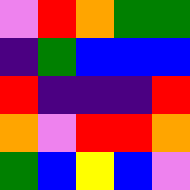[["violet", "red", "orange", "green", "green"], ["indigo", "green", "blue", "blue", "blue"], ["red", "indigo", "indigo", "indigo", "red"], ["orange", "violet", "red", "red", "orange"], ["green", "blue", "yellow", "blue", "violet"]]